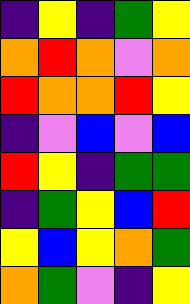[["indigo", "yellow", "indigo", "green", "yellow"], ["orange", "red", "orange", "violet", "orange"], ["red", "orange", "orange", "red", "yellow"], ["indigo", "violet", "blue", "violet", "blue"], ["red", "yellow", "indigo", "green", "green"], ["indigo", "green", "yellow", "blue", "red"], ["yellow", "blue", "yellow", "orange", "green"], ["orange", "green", "violet", "indigo", "yellow"]]